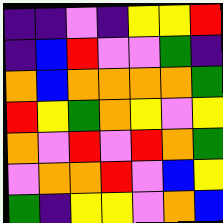[["indigo", "indigo", "violet", "indigo", "yellow", "yellow", "red"], ["indigo", "blue", "red", "violet", "violet", "green", "indigo"], ["orange", "blue", "orange", "orange", "orange", "orange", "green"], ["red", "yellow", "green", "orange", "yellow", "violet", "yellow"], ["orange", "violet", "red", "violet", "red", "orange", "green"], ["violet", "orange", "orange", "red", "violet", "blue", "yellow"], ["green", "indigo", "yellow", "yellow", "violet", "orange", "blue"]]